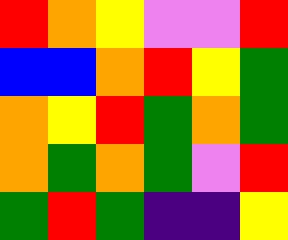[["red", "orange", "yellow", "violet", "violet", "red"], ["blue", "blue", "orange", "red", "yellow", "green"], ["orange", "yellow", "red", "green", "orange", "green"], ["orange", "green", "orange", "green", "violet", "red"], ["green", "red", "green", "indigo", "indigo", "yellow"]]